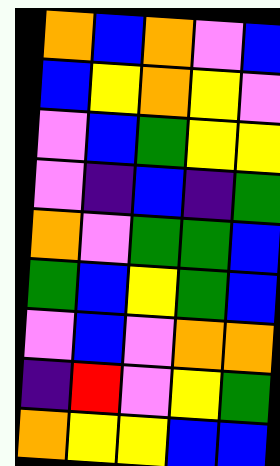[["orange", "blue", "orange", "violet", "blue"], ["blue", "yellow", "orange", "yellow", "violet"], ["violet", "blue", "green", "yellow", "yellow"], ["violet", "indigo", "blue", "indigo", "green"], ["orange", "violet", "green", "green", "blue"], ["green", "blue", "yellow", "green", "blue"], ["violet", "blue", "violet", "orange", "orange"], ["indigo", "red", "violet", "yellow", "green"], ["orange", "yellow", "yellow", "blue", "blue"]]